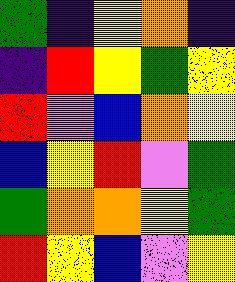[["green", "indigo", "yellow", "orange", "indigo"], ["indigo", "red", "yellow", "green", "yellow"], ["red", "violet", "blue", "orange", "yellow"], ["blue", "yellow", "red", "violet", "green"], ["green", "orange", "orange", "yellow", "green"], ["red", "yellow", "blue", "violet", "yellow"]]